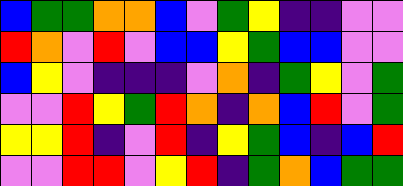[["blue", "green", "green", "orange", "orange", "blue", "violet", "green", "yellow", "indigo", "indigo", "violet", "violet"], ["red", "orange", "violet", "red", "violet", "blue", "blue", "yellow", "green", "blue", "blue", "violet", "violet"], ["blue", "yellow", "violet", "indigo", "indigo", "indigo", "violet", "orange", "indigo", "green", "yellow", "violet", "green"], ["violet", "violet", "red", "yellow", "green", "red", "orange", "indigo", "orange", "blue", "red", "violet", "green"], ["yellow", "yellow", "red", "indigo", "violet", "red", "indigo", "yellow", "green", "blue", "indigo", "blue", "red"], ["violet", "violet", "red", "red", "violet", "yellow", "red", "indigo", "green", "orange", "blue", "green", "green"]]